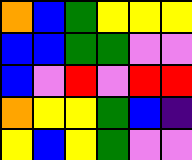[["orange", "blue", "green", "yellow", "yellow", "yellow"], ["blue", "blue", "green", "green", "violet", "violet"], ["blue", "violet", "red", "violet", "red", "red"], ["orange", "yellow", "yellow", "green", "blue", "indigo"], ["yellow", "blue", "yellow", "green", "violet", "violet"]]